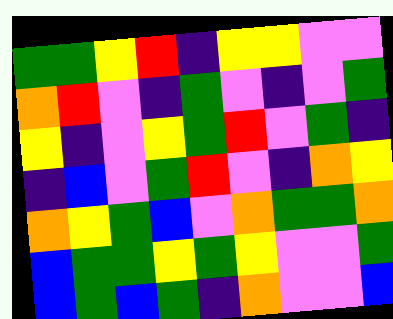[["green", "green", "yellow", "red", "indigo", "yellow", "yellow", "violet", "violet"], ["orange", "red", "violet", "indigo", "green", "violet", "indigo", "violet", "green"], ["yellow", "indigo", "violet", "yellow", "green", "red", "violet", "green", "indigo"], ["indigo", "blue", "violet", "green", "red", "violet", "indigo", "orange", "yellow"], ["orange", "yellow", "green", "blue", "violet", "orange", "green", "green", "orange"], ["blue", "green", "green", "yellow", "green", "yellow", "violet", "violet", "green"], ["blue", "green", "blue", "green", "indigo", "orange", "violet", "violet", "blue"]]